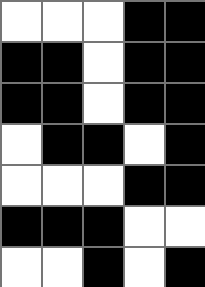[["white", "white", "white", "black", "black"], ["black", "black", "white", "black", "black"], ["black", "black", "white", "black", "black"], ["white", "black", "black", "white", "black"], ["white", "white", "white", "black", "black"], ["black", "black", "black", "white", "white"], ["white", "white", "black", "white", "black"]]